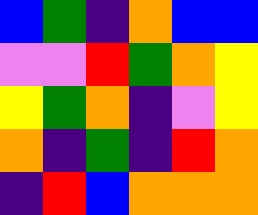[["blue", "green", "indigo", "orange", "blue", "blue"], ["violet", "violet", "red", "green", "orange", "yellow"], ["yellow", "green", "orange", "indigo", "violet", "yellow"], ["orange", "indigo", "green", "indigo", "red", "orange"], ["indigo", "red", "blue", "orange", "orange", "orange"]]